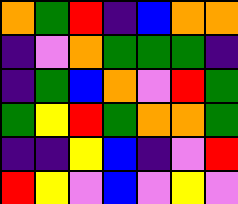[["orange", "green", "red", "indigo", "blue", "orange", "orange"], ["indigo", "violet", "orange", "green", "green", "green", "indigo"], ["indigo", "green", "blue", "orange", "violet", "red", "green"], ["green", "yellow", "red", "green", "orange", "orange", "green"], ["indigo", "indigo", "yellow", "blue", "indigo", "violet", "red"], ["red", "yellow", "violet", "blue", "violet", "yellow", "violet"]]